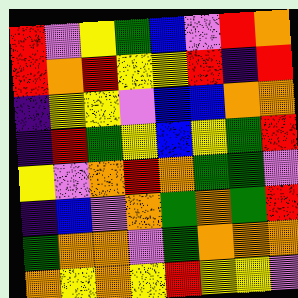[["red", "violet", "yellow", "green", "blue", "violet", "red", "orange"], ["red", "orange", "red", "yellow", "yellow", "red", "indigo", "red"], ["indigo", "yellow", "yellow", "violet", "blue", "blue", "orange", "orange"], ["indigo", "red", "green", "yellow", "blue", "yellow", "green", "red"], ["yellow", "violet", "orange", "red", "orange", "green", "green", "violet"], ["indigo", "blue", "violet", "orange", "green", "orange", "green", "red"], ["green", "orange", "orange", "violet", "green", "orange", "orange", "orange"], ["orange", "yellow", "orange", "yellow", "red", "yellow", "yellow", "violet"]]